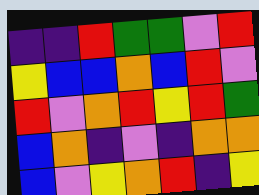[["indigo", "indigo", "red", "green", "green", "violet", "red"], ["yellow", "blue", "blue", "orange", "blue", "red", "violet"], ["red", "violet", "orange", "red", "yellow", "red", "green"], ["blue", "orange", "indigo", "violet", "indigo", "orange", "orange"], ["blue", "violet", "yellow", "orange", "red", "indigo", "yellow"]]